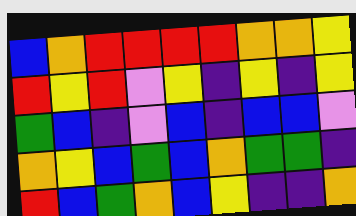[["blue", "orange", "red", "red", "red", "red", "orange", "orange", "yellow"], ["red", "yellow", "red", "violet", "yellow", "indigo", "yellow", "indigo", "yellow"], ["green", "blue", "indigo", "violet", "blue", "indigo", "blue", "blue", "violet"], ["orange", "yellow", "blue", "green", "blue", "orange", "green", "green", "indigo"], ["red", "blue", "green", "orange", "blue", "yellow", "indigo", "indigo", "orange"]]